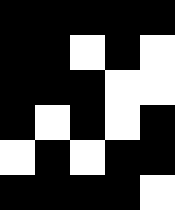[["black", "black", "black", "black", "black"], ["black", "black", "white", "black", "white"], ["black", "black", "black", "white", "white"], ["black", "white", "black", "white", "black"], ["white", "black", "white", "black", "black"], ["black", "black", "black", "black", "white"]]